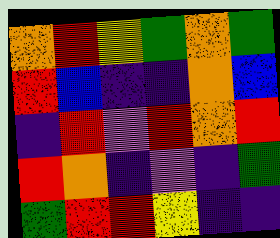[["orange", "red", "yellow", "green", "orange", "green"], ["red", "blue", "indigo", "indigo", "orange", "blue"], ["indigo", "red", "violet", "red", "orange", "red"], ["red", "orange", "indigo", "violet", "indigo", "green"], ["green", "red", "red", "yellow", "indigo", "indigo"]]